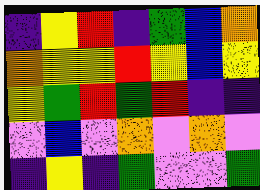[["indigo", "yellow", "red", "indigo", "green", "blue", "orange"], ["orange", "yellow", "yellow", "red", "yellow", "blue", "yellow"], ["yellow", "green", "red", "green", "red", "indigo", "indigo"], ["violet", "blue", "violet", "orange", "violet", "orange", "violet"], ["indigo", "yellow", "indigo", "green", "violet", "violet", "green"]]